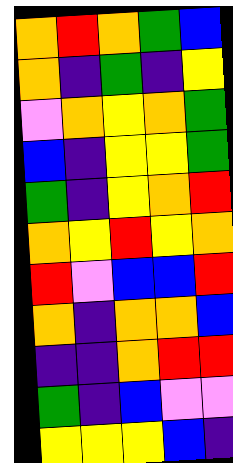[["orange", "red", "orange", "green", "blue"], ["orange", "indigo", "green", "indigo", "yellow"], ["violet", "orange", "yellow", "orange", "green"], ["blue", "indigo", "yellow", "yellow", "green"], ["green", "indigo", "yellow", "orange", "red"], ["orange", "yellow", "red", "yellow", "orange"], ["red", "violet", "blue", "blue", "red"], ["orange", "indigo", "orange", "orange", "blue"], ["indigo", "indigo", "orange", "red", "red"], ["green", "indigo", "blue", "violet", "violet"], ["yellow", "yellow", "yellow", "blue", "indigo"]]